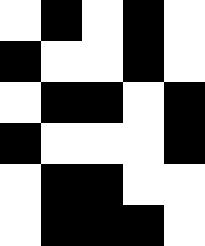[["white", "black", "white", "black", "white"], ["black", "white", "white", "black", "white"], ["white", "black", "black", "white", "black"], ["black", "white", "white", "white", "black"], ["white", "black", "black", "white", "white"], ["white", "black", "black", "black", "white"]]